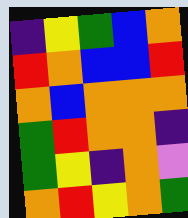[["indigo", "yellow", "green", "blue", "orange"], ["red", "orange", "blue", "blue", "red"], ["orange", "blue", "orange", "orange", "orange"], ["green", "red", "orange", "orange", "indigo"], ["green", "yellow", "indigo", "orange", "violet"], ["orange", "red", "yellow", "orange", "green"]]